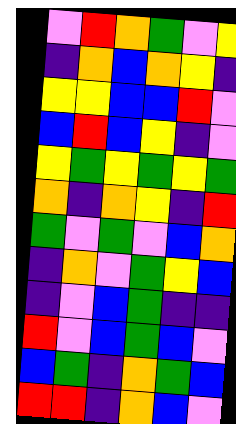[["violet", "red", "orange", "green", "violet", "yellow"], ["indigo", "orange", "blue", "orange", "yellow", "indigo"], ["yellow", "yellow", "blue", "blue", "red", "violet"], ["blue", "red", "blue", "yellow", "indigo", "violet"], ["yellow", "green", "yellow", "green", "yellow", "green"], ["orange", "indigo", "orange", "yellow", "indigo", "red"], ["green", "violet", "green", "violet", "blue", "orange"], ["indigo", "orange", "violet", "green", "yellow", "blue"], ["indigo", "violet", "blue", "green", "indigo", "indigo"], ["red", "violet", "blue", "green", "blue", "violet"], ["blue", "green", "indigo", "orange", "green", "blue"], ["red", "red", "indigo", "orange", "blue", "violet"]]